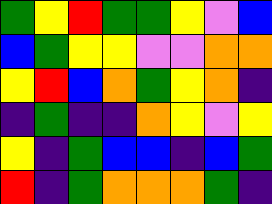[["green", "yellow", "red", "green", "green", "yellow", "violet", "blue"], ["blue", "green", "yellow", "yellow", "violet", "violet", "orange", "orange"], ["yellow", "red", "blue", "orange", "green", "yellow", "orange", "indigo"], ["indigo", "green", "indigo", "indigo", "orange", "yellow", "violet", "yellow"], ["yellow", "indigo", "green", "blue", "blue", "indigo", "blue", "green"], ["red", "indigo", "green", "orange", "orange", "orange", "green", "indigo"]]